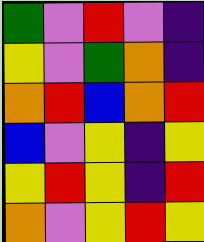[["green", "violet", "red", "violet", "indigo"], ["yellow", "violet", "green", "orange", "indigo"], ["orange", "red", "blue", "orange", "red"], ["blue", "violet", "yellow", "indigo", "yellow"], ["yellow", "red", "yellow", "indigo", "red"], ["orange", "violet", "yellow", "red", "yellow"]]